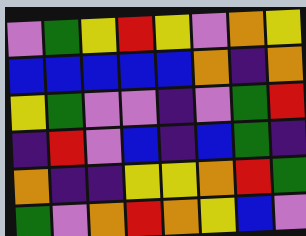[["violet", "green", "yellow", "red", "yellow", "violet", "orange", "yellow"], ["blue", "blue", "blue", "blue", "blue", "orange", "indigo", "orange"], ["yellow", "green", "violet", "violet", "indigo", "violet", "green", "red"], ["indigo", "red", "violet", "blue", "indigo", "blue", "green", "indigo"], ["orange", "indigo", "indigo", "yellow", "yellow", "orange", "red", "green"], ["green", "violet", "orange", "red", "orange", "yellow", "blue", "violet"]]